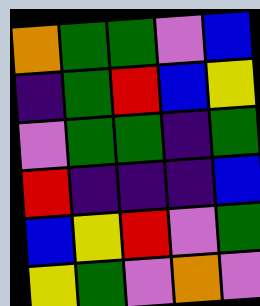[["orange", "green", "green", "violet", "blue"], ["indigo", "green", "red", "blue", "yellow"], ["violet", "green", "green", "indigo", "green"], ["red", "indigo", "indigo", "indigo", "blue"], ["blue", "yellow", "red", "violet", "green"], ["yellow", "green", "violet", "orange", "violet"]]